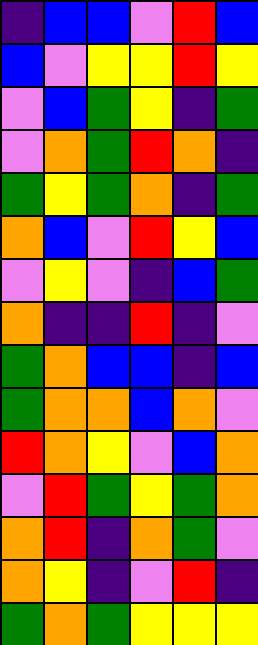[["indigo", "blue", "blue", "violet", "red", "blue"], ["blue", "violet", "yellow", "yellow", "red", "yellow"], ["violet", "blue", "green", "yellow", "indigo", "green"], ["violet", "orange", "green", "red", "orange", "indigo"], ["green", "yellow", "green", "orange", "indigo", "green"], ["orange", "blue", "violet", "red", "yellow", "blue"], ["violet", "yellow", "violet", "indigo", "blue", "green"], ["orange", "indigo", "indigo", "red", "indigo", "violet"], ["green", "orange", "blue", "blue", "indigo", "blue"], ["green", "orange", "orange", "blue", "orange", "violet"], ["red", "orange", "yellow", "violet", "blue", "orange"], ["violet", "red", "green", "yellow", "green", "orange"], ["orange", "red", "indigo", "orange", "green", "violet"], ["orange", "yellow", "indigo", "violet", "red", "indigo"], ["green", "orange", "green", "yellow", "yellow", "yellow"]]